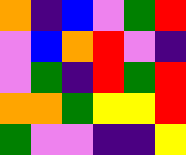[["orange", "indigo", "blue", "violet", "green", "red"], ["violet", "blue", "orange", "red", "violet", "indigo"], ["violet", "green", "indigo", "red", "green", "red"], ["orange", "orange", "green", "yellow", "yellow", "red"], ["green", "violet", "violet", "indigo", "indigo", "yellow"]]